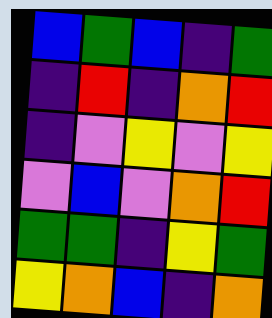[["blue", "green", "blue", "indigo", "green"], ["indigo", "red", "indigo", "orange", "red"], ["indigo", "violet", "yellow", "violet", "yellow"], ["violet", "blue", "violet", "orange", "red"], ["green", "green", "indigo", "yellow", "green"], ["yellow", "orange", "blue", "indigo", "orange"]]